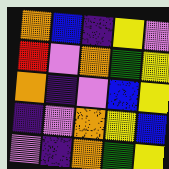[["orange", "blue", "indigo", "yellow", "violet"], ["red", "violet", "orange", "green", "yellow"], ["orange", "indigo", "violet", "blue", "yellow"], ["indigo", "violet", "orange", "yellow", "blue"], ["violet", "indigo", "orange", "green", "yellow"]]